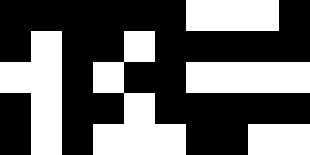[["black", "black", "black", "black", "black", "black", "white", "white", "white", "black"], ["black", "white", "black", "black", "white", "black", "black", "black", "black", "black"], ["white", "white", "black", "white", "black", "black", "white", "white", "white", "white"], ["black", "white", "black", "black", "white", "black", "black", "black", "black", "black"], ["black", "white", "black", "white", "white", "white", "black", "black", "white", "white"]]